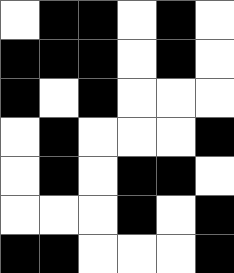[["white", "black", "black", "white", "black", "white"], ["black", "black", "black", "white", "black", "white"], ["black", "white", "black", "white", "white", "white"], ["white", "black", "white", "white", "white", "black"], ["white", "black", "white", "black", "black", "white"], ["white", "white", "white", "black", "white", "black"], ["black", "black", "white", "white", "white", "black"]]